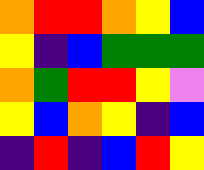[["orange", "red", "red", "orange", "yellow", "blue"], ["yellow", "indigo", "blue", "green", "green", "green"], ["orange", "green", "red", "red", "yellow", "violet"], ["yellow", "blue", "orange", "yellow", "indigo", "blue"], ["indigo", "red", "indigo", "blue", "red", "yellow"]]